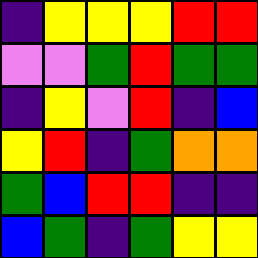[["indigo", "yellow", "yellow", "yellow", "red", "red"], ["violet", "violet", "green", "red", "green", "green"], ["indigo", "yellow", "violet", "red", "indigo", "blue"], ["yellow", "red", "indigo", "green", "orange", "orange"], ["green", "blue", "red", "red", "indigo", "indigo"], ["blue", "green", "indigo", "green", "yellow", "yellow"]]